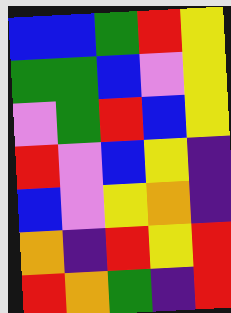[["blue", "blue", "green", "red", "yellow"], ["green", "green", "blue", "violet", "yellow"], ["violet", "green", "red", "blue", "yellow"], ["red", "violet", "blue", "yellow", "indigo"], ["blue", "violet", "yellow", "orange", "indigo"], ["orange", "indigo", "red", "yellow", "red"], ["red", "orange", "green", "indigo", "red"]]